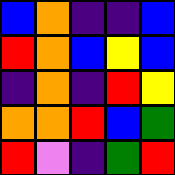[["blue", "orange", "indigo", "indigo", "blue"], ["red", "orange", "blue", "yellow", "blue"], ["indigo", "orange", "indigo", "red", "yellow"], ["orange", "orange", "red", "blue", "green"], ["red", "violet", "indigo", "green", "red"]]